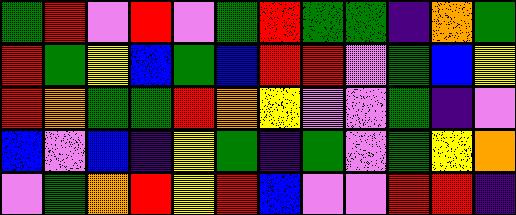[["green", "red", "violet", "red", "violet", "green", "red", "green", "green", "indigo", "orange", "green"], ["red", "green", "yellow", "blue", "green", "blue", "red", "red", "violet", "green", "blue", "yellow"], ["red", "orange", "green", "green", "red", "orange", "yellow", "violet", "violet", "green", "indigo", "violet"], ["blue", "violet", "blue", "indigo", "yellow", "green", "indigo", "green", "violet", "green", "yellow", "orange"], ["violet", "green", "orange", "red", "yellow", "red", "blue", "violet", "violet", "red", "red", "indigo"]]